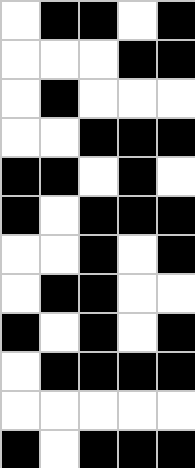[["white", "black", "black", "white", "black"], ["white", "white", "white", "black", "black"], ["white", "black", "white", "white", "white"], ["white", "white", "black", "black", "black"], ["black", "black", "white", "black", "white"], ["black", "white", "black", "black", "black"], ["white", "white", "black", "white", "black"], ["white", "black", "black", "white", "white"], ["black", "white", "black", "white", "black"], ["white", "black", "black", "black", "black"], ["white", "white", "white", "white", "white"], ["black", "white", "black", "black", "black"]]